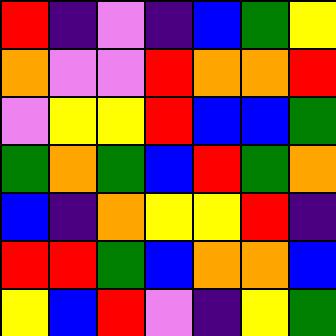[["red", "indigo", "violet", "indigo", "blue", "green", "yellow"], ["orange", "violet", "violet", "red", "orange", "orange", "red"], ["violet", "yellow", "yellow", "red", "blue", "blue", "green"], ["green", "orange", "green", "blue", "red", "green", "orange"], ["blue", "indigo", "orange", "yellow", "yellow", "red", "indigo"], ["red", "red", "green", "blue", "orange", "orange", "blue"], ["yellow", "blue", "red", "violet", "indigo", "yellow", "green"]]